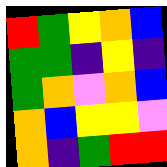[["red", "green", "yellow", "orange", "blue"], ["green", "green", "indigo", "yellow", "indigo"], ["green", "orange", "violet", "orange", "blue"], ["orange", "blue", "yellow", "yellow", "violet"], ["orange", "indigo", "green", "red", "red"]]